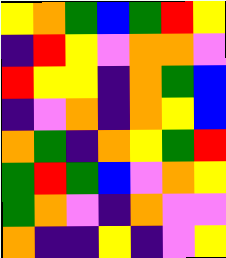[["yellow", "orange", "green", "blue", "green", "red", "yellow"], ["indigo", "red", "yellow", "violet", "orange", "orange", "violet"], ["red", "yellow", "yellow", "indigo", "orange", "green", "blue"], ["indigo", "violet", "orange", "indigo", "orange", "yellow", "blue"], ["orange", "green", "indigo", "orange", "yellow", "green", "red"], ["green", "red", "green", "blue", "violet", "orange", "yellow"], ["green", "orange", "violet", "indigo", "orange", "violet", "violet"], ["orange", "indigo", "indigo", "yellow", "indigo", "violet", "yellow"]]